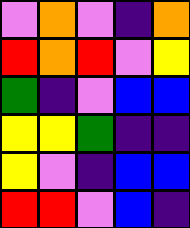[["violet", "orange", "violet", "indigo", "orange"], ["red", "orange", "red", "violet", "yellow"], ["green", "indigo", "violet", "blue", "blue"], ["yellow", "yellow", "green", "indigo", "indigo"], ["yellow", "violet", "indigo", "blue", "blue"], ["red", "red", "violet", "blue", "indigo"]]